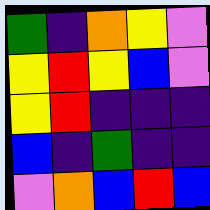[["green", "indigo", "orange", "yellow", "violet"], ["yellow", "red", "yellow", "blue", "violet"], ["yellow", "red", "indigo", "indigo", "indigo"], ["blue", "indigo", "green", "indigo", "indigo"], ["violet", "orange", "blue", "red", "blue"]]